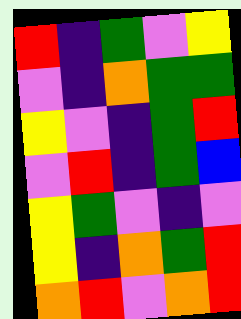[["red", "indigo", "green", "violet", "yellow"], ["violet", "indigo", "orange", "green", "green"], ["yellow", "violet", "indigo", "green", "red"], ["violet", "red", "indigo", "green", "blue"], ["yellow", "green", "violet", "indigo", "violet"], ["yellow", "indigo", "orange", "green", "red"], ["orange", "red", "violet", "orange", "red"]]